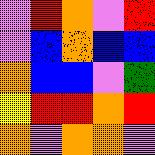[["violet", "red", "orange", "violet", "red"], ["violet", "blue", "orange", "blue", "blue"], ["orange", "blue", "blue", "violet", "green"], ["yellow", "red", "red", "orange", "red"], ["orange", "violet", "orange", "orange", "violet"]]